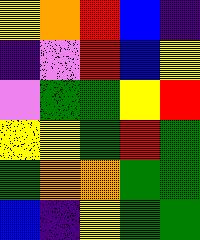[["yellow", "orange", "red", "blue", "indigo"], ["indigo", "violet", "red", "blue", "yellow"], ["violet", "green", "green", "yellow", "red"], ["yellow", "yellow", "green", "red", "green"], ["green", "orange", "orange", "green", "green"], ["blue", "indigo", "yellow", "green", "green"]]